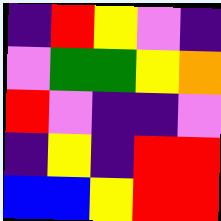[["indigo", "red", "yellow", "violet", "indigo"], ["violet", "green", "green", "yellow", "orange"], ["red", "violet", "indigo", "indigo", "violet"], ["indigo", "yellow", "indigo", "red", "red"], ["blue", "blue", "yellow", "red", "red"]]